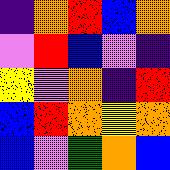[["indigo", "orange", "red", "blue", "orange"], ["violet", "red", "blue", "violet", "indigo"], ["yellow", "violet", "orange", "indigo", "red"], ["blue", "red", "orange", "yellow", "orange"], ["blue", "violet", "green", "orange", "blue"]]